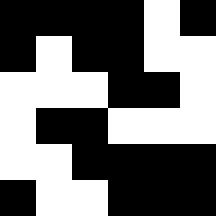[["black", "black", "black", "black", "white", "black"], ["black", "white", "black", "black", "white", "white"], ["white", "white", "white", "black", "black", "white"], ["white", "black", "black", "white", "white", "white"], ["white", "white", "black", "black", "black", "black"], ["black", "white", "white", "black", "black", "black"]]